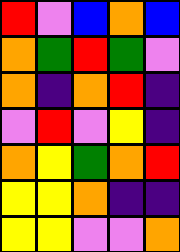[["red", "violet", "blue", "orange", "blue"], ["orange", "green", "red", "green", "violet"], ["orange", "indigo", "orange", "red", "indigo"], ["violet", "red", "violet", "yellow", "indigo"], ["orange", "yellow", "green", "orange", "red"], ["yellow", "yellow", "orange", "indigo", "indigo"], ["yellow", "yellow", "violet", "violet", "orange"]]